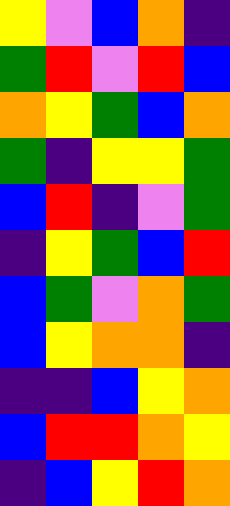[["yellow", "violet", "blue", "orange", "indigo"], ["green", "red", "violet", "red", "blue"], ["orange", "yellow", "green", "blue", "orange"], ["green", "indigo", "yellow", "yellow", "green"], ["blue", "red", "indigo", "violet", "green"], ["indigo", "yellow", "green", "blue", "red"], ["blue", "green", "violet", "orange", "green"], ["blue", "yellow", "orange", "orange", "indigo"], ["indigo", "indigo", "blue", "yellow", "orange"], ["blue", "red", "red", "orange", "yellow"], ["indigo", "blue", "yellow", "red", "orange"]]